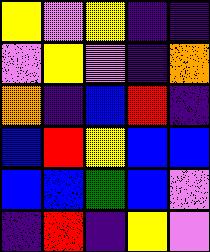[["yellow", "violet", "yellow", "indigo", "indigo"], ["violet", "yellow", "violet", "indigo", "orange"], ["orange", "indigo", "blue", "red", "indigo"], ["blue", "red", "yellow", "blue", "blue"], ["blue", "blue", "green", "blue", "violet"], ["indigo", "red", "indigo", "yellow", "violet"]]